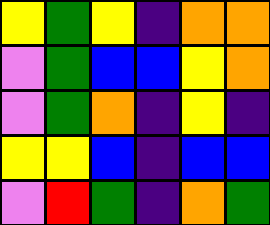[["yellow", "green", "yellow", "indigo", "orange", "orange"], ["violet", "green", "blue", "blue", "yellow", "orange"], ["violet", "green", "orange", "indigo", "yellow", "indigo"], ["yellow", "yellow", "blue", "indigo", "blue", "blue"], ["violet", "red", "green", "indigo", "orange", "green"]]